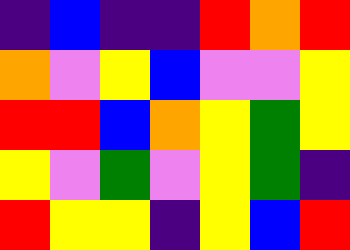[["indigo", "blue", "indigo", "indigo", "red", "orange", "red"], ["orange", "violet", "yellow", "blue", "violet", "violet", "yellow"], ["red", "red", "blue", "orange", "yellow", "green", "yellow"], ["yellow", "violet", "green", "violet", "yellow", "green", "indigo"], ["red", "yellow", "yellow", "indigo", "yellow", "blue", "red"]]